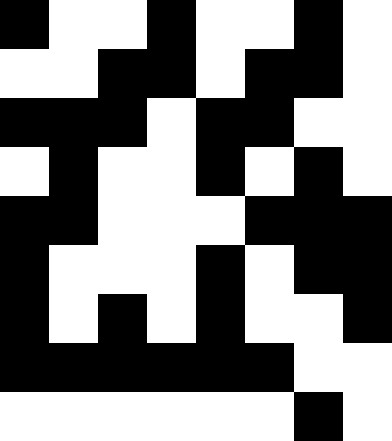[["black", "white", "white", "black", "white", "white", "black", "white"], ["white", "white", "black", "black", "white", "black", "black", "white"], ["black", "black", "black", "white", "black", "black", "white", "white"], ["white", "black", "white", "white", "black", "white", "black", "white"], ["black", "black", "white", "white", "white", "black", "black", "black"], ["black", "white", "white", "white", "black", "white", "black", "black"], ["black", "white", "black", "white", "black", "white", "white", "black"], ["black", "black", "black", "black", "black", "black", "white", "white"], ["white", "white", "white", "white", "white", "white", "black", "white"]]